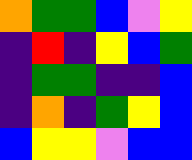[["orange", "green", "green", "blue", "violet", "yellow"], ["indigo", "red", "indigo", "yellow", "blue", "green"], ["indigo", "green", "green", "indigo", "indigo", "blue"], ["indigo", "orange", "indigo", "green", "yellow", "blue"], ["blue", "yellow", "yellow", "violet", "blue", "blue"]]